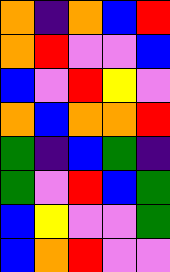[["orange", "indigo", "orange", "blue", "red"], ["orange", "red", "violet", "violet", "blue"], ["blue", "violet", "red", "yellow", "violet"], ["orange", "blue", "orange", "orange", "red"], ["green", "indigo", "blue", "green", "indigo"], ["green", "violet", "red", "blue", "green"], ["blue", "yellow", "violet", "violet", "green"], ["blue", "orange", "red", "violet", "violet"]]